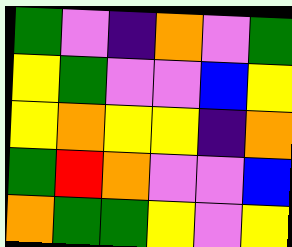[["green", "violet", "indigo", "orange", "violet", "green"], ["yellow", "green", "violet", "violet", "blue", "yellow"], ["yellow", "orange", "yellow", "yellow", "indigo", "orange"], ["green", "red", "orange", "violet", "violet", "blue"], ["orange", "green", "green", "yellow", "violet", "yellow"]]